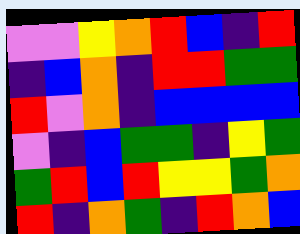[["violet", "violet", "yellow", "orange", "red", "blue", "indigo", "red"], ["indigo", "blue", "orange", "indigo", "red", "red", "green", "green"], ["red", "violet", "orange", "indigo", "blue", "blue", "blue", "blue"], ["violet", "indigo", "blue", "green", "green", "indigo", "yellow", "green"], ["green", "red", "blue", "red", "yellow", "yellow", "green", "orange"], ["red", "indigo", "orange", "green", "indigo", "red", "orange", "blue"]]